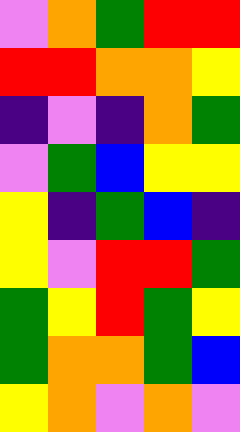[["violet", "orange", "green", "red", "red"], ["red", "red", "orange", "orange", "yellow"], ["indigo", "violet", "indigo", "orange", "green"], ["violet", "green", "blue", "yellow", "yellow"], ["yellow", "indigo", "green", "blue", "indigo"], ["yellow", "violet", "red", "red", "green"], ["green", "yellow", "red", "green", "yellow"], ["green", "orange", "orange", "green", "blue"], ["yellow", "orange", "violet", "orange", "violet"]]